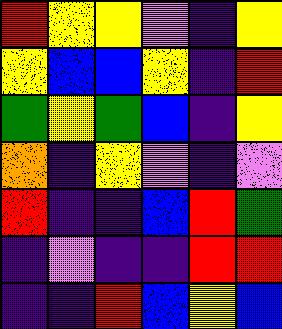[["red", "yellow", "yellow", "violet", "indigo", "yellow"], ["yellow", "blue", "blue", "yellow", "indigo", "red"], ["green", "yellow", "green", "blue", "indigo", "yellow"], ["orange", "indigo", "yellow", "violet", "indigo", "violet"], ["red", "indigo", "indigo", "blue", "red", "green"], ["indigo", "violet", "indigo", "indigo", "red", "red"], ["indigo", "indigo", "red", "blue", "yellow", "blue"]]